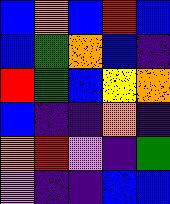[["blue", "orange", "blue", "red", "blue"], ["blue", "green", "orange", "blue", "indigo"], ["red", "green", "blue", "yellow", "orange"], ["blue", "indigo", "indigo", "orange", "indigo"], ["orange", "red", "violet", "indigo", "green"], ["violet", "indigo", "indigo", "blue", "blue"]]